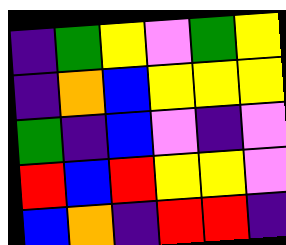[["indigo", "green", "yellow", "violet", "green", "yellow"], ["indigo", "orange", "blue", "yellow", "yellow", "yellow"], ["green", "indigo", "blue", "violet", "indigo", "violet"], ["red", "blue", "red", "yellow", "yellow", "violet"], ["blue", "orange", "indigo", "red", "red", "indigo"]]